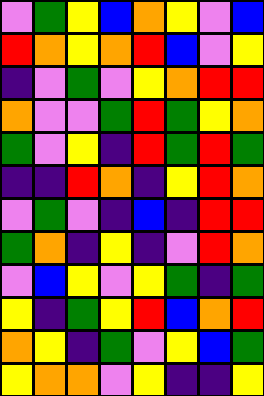[["violet", "green", "yellow", "blue", "orange", "yellow", "violet", "blue"], ["red", "orange", "yellow", "orange", "red", "blue", "violet", "yellow"], ["indigo", "violet", "green", "violet", "yellow", "orange", "red", "red"], ["orange", "violet", "violet", "green", "red", "green", "yellow", "orange"], ["green", "violet", "yellow", "indigo", "red", "green", "red", "green"], ["indigo", "indigo", "red", "orange", "indigo", "yellow", "red", "orange"], ["violet", "green", "violet", "indigo", "blue", "indigo", "red", "red"], ["green", "orange", "indigo", "yellow", "indigo", "violet", "red", "orange"], ["violet", "blue", "yellow", "violet", "yellow", "green", "indigo", "green"], ["yellow", "indigo", "green", "yellow", "red", "blue", "orange", "red"], ["orange", "yellow", "indigo", "green", "violet", "yellow", "blue", "green"], ["yellow", "orange", "orange", "violet", "yellow", "indigo", "indigo", "yellow"]]